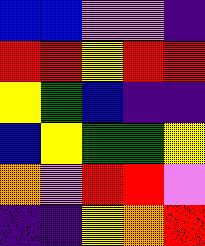[["blue", "blue", "violet", "violet", "indigo"], ["red", "red", "yellow", "red", "red"], ["yellow", "green", "blue", "indigo", "indigo"], ["blue", "yellow", "green", "green", "yellow"], ["orange", "violet", "red", "red", "violet"], ["indigo", "indigo", "yellow", "orange", "red"]]